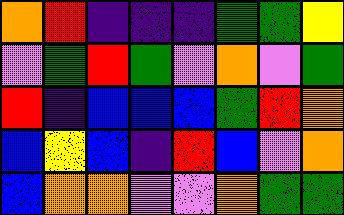[["orange", "red", "indigo", "indigo", "indigo", "green", "green", "yellow"], ["violet", "green", "red", "green", "violet", "orange", "violet", "green"], ["red", "indigo", "blue", "blue", "blue", "green", "red", "orange"], ["blue", "yellow", "blue", "indigo", "red", "blue", "violet", "orange"], ["blue", "orange", "orange", "violet", "violet", "orange", "green", "green"]]